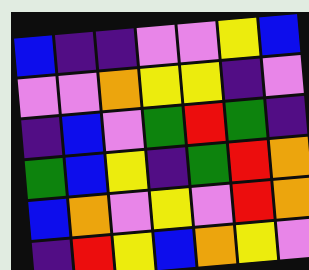[["blue", "indigo", "indigo", "violet", "violet", "yellow", "blue"], ["violet", "violet", "orange", "yellow", "yellow", "indigo", "violet"], ["indigo", "blue", "violet", "green", "red", "green", "indigo"], ["green", "blue", "yellow", "indigo", "green", "red", "orange"], ["blue", "orange", "violet", "yellow", "violet", "red", "orange"], ["indigo", "red", "yellow", "blue", "orange", "yellow", "violet"]]